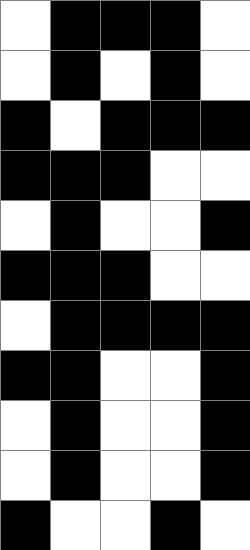[["white", "black", "black", "black", "white"], ["white", "black", "white", "black", "white"], ["black", "white", "black", "black", "black"], ["black", "black", "black", "white", "white"], ["white", "black", "white", "white", "black"], ["black", "black", "black", "white", "white"], ["white", "black", "black", "black", "black"], ["black", "black", "white", "white", "black"], ["white", "black", "white", "white", "black"], ["white", "black", "white", "white", "black"], ["black", "white", "white", "black", "white"]]